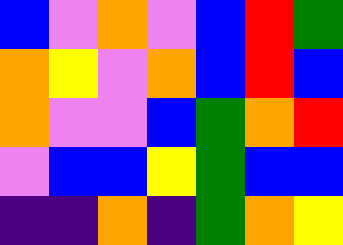[["blue", "violet", "orange", "violet", "blue", "red", "green"], ["orange", "yellow", "violet", "orange", "blue", "red", "blue"], ["orange", "violet", "violet", "blue", "green", "orange", "red"], ["violet", "blue", "blue", "yellow", "green", "blue", "blue"], ["indigo", "indigo", "orange", "indigo", "green", "orange", "yellow"]]